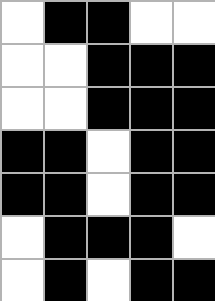[["white", "black", "black", "white", "white"], ["white", "white", "black", "black", "black"], ["white", "white", "black", "black", "black"], ["black", "black", "white", "black", "black"], ["black", "black", "white", "black", "black"], ["white", "black", "black", "black", "white"], ["white", "black", "white", "black", "black"]]